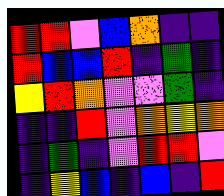[["red", "red", "violet", "blue", "orange", "indigo", "indigo"], ["red", "blue", "blue", "red", "indigo", "green", "indigo"], ["yellow", "red", "orange", "violet", "violet", "green", "indigo"], ["indigo", "indigo", "red", "violet", "orange", "yellow", "orange"], ["indigo", "green", "indigo", "violet", "red", "red", "violet"], ["indigo", "yellow", "blue", "indigo", "blue", "indigo", "red"]]